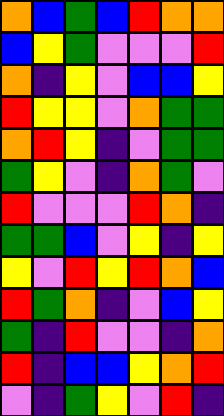[["orange", "blue", "green", "blue", "red", "orange", "orange"], ["blue", "yellow", "green", "violet", "violet", "violet", "red"], ["orange", "indigo", "yellow", "violet", "blue", "blue", "yellow"], ["red", "yellow", "yellow", "violet", "orange", "green", "green"], ["orange", "red", "yellow", "indigo", "violet", "green", "green"], ["green", "yellow", "violet", "indigo", "orange", "green", "violet"], ["red", "violet", "violet", "violet", "red", "orange", "indigo"], ["green", "green", "blue", "violet", "yellow", "indigo", "yellow"], ["yellow", "violet", "red", "yellow", "red", "orange", "blue"], ["red", "green", "orange", "indigo", "violet", "blue", "yellow"], ["green", "indigo", "red", "violet", "violet", "indigo", "orange"], ["red", "indigo", "blue", "blue", "yellow", "orange", "red"], ["violet", "indigo", "green", "yellow", "violet", "red", "indigo"]]